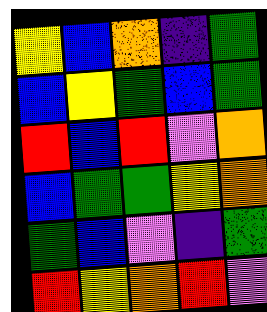[["yellow", "blue", "orange", "indigo", "green"], ["blue", "yellow", "green", "blue", "green"], ["red", "blue", "red", "violet", "orange"], ["blue", "green", "green", "yellow", "orange"], ["green", "blue", "violet", "indigo", "green"], ["red", "yellow", "orange", "red", "violet"]]